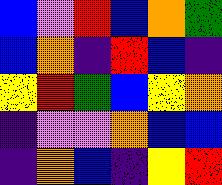[["blue", "violet", "red", "blue", "orange", "green"], ["blue", "orange", "indigo", "red", "blue", "indigo"], ["yellow", "red", "green", "blue", "yellow", "orange"], ["indigo", "violet", "violet", "orange", "blue", "blue"], ["indigo", "orange", "blue", "indigo", "yellow", "red"]]